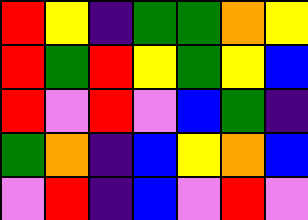[["red", "yellow", "indigo", "green", "green", "orange", "yellow"], ["red", "green", "red", "yellow", "green", "yellow", "blue"], ["red", "violet", "red", "violet", "blue", "green", "indigo"], ["green", "orange", "indigo", "blue", "yellow", "orange", "blue"], ["violet", "red", "indigo", "blue", "violet", "red", "violet"]]